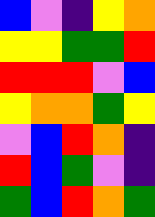[["blue", "violet", "indigo", "yellow", "orange"], ["yellow", "yellow", "green", "green", "red"], ["red", "red", "red", "violet", "blue"], ["yellow", "orange", "orange", "green", "yellow"], ["violet", "blue", "red", "orange", "indigo"], ["red", "blue", "green", "violet", "indigo"], ["green", "blue", "red", "orange", "green"]]